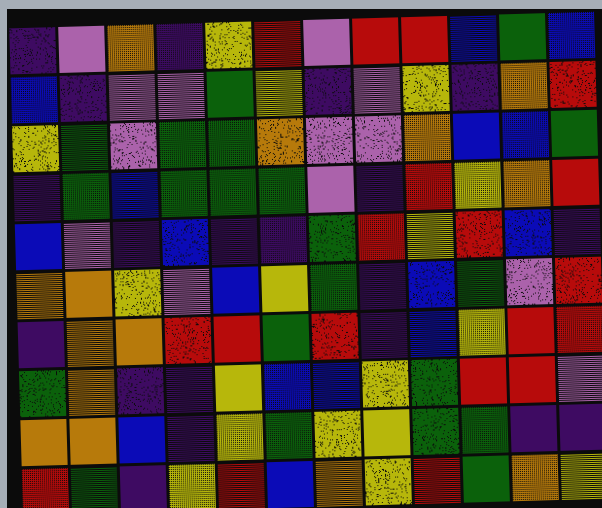[["indigo", "violet", "orange", "indigo", "yellow", "red", "violet", "red", "red", "blue", "green", "blue"], ["blue", "indigo", "violet", "violet", "green", "yellow", "indigo", "violet", "yellow", "indigo", "orange", "red"], ["yellow", "green", "violet", "green", "green", "orange", "violet", "violet", "orange", "blue", "blue", "green"], ["indigo", "green", "blue", "green", "green", "green", "violet", "indigo", "red", "yellow", "orange", "red"], ["blue", "violet", "indigo", "blue", "indigo", "indigo", "green", "red", "yellow", "red", "blue", "indigo"], ["orange", "orange", "yellow", "violet", "blue", "yellow", "green", "indigo", "blue", "green", "violet", "red"], ["indigo", "orange", "orange", "red", "red", "green", "red", "indigo", "blue", "yellow", "red", "red"], ["green", "orange", "indigo", "indigo", "yellow", "blue", "blue", "yellow", "green", "red", "red", "violet"], ["orange", "orange", "blue", "indigo", "yellow", "green", "yellow", "yellow", "green", "green", "indigo", "indigo"], ["red", "green", "indigo", "yellow", "red", "blue", "orange", "yellow", "red", "green", "orange", "yellow"]]